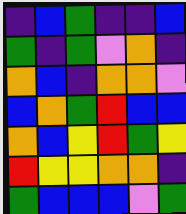[["indigo", "blue", "green", "indigo", "indigo", "blue"], ["green", "indigo", "green", "violet", "orange", "indigo"], ["orange", "blue", "indigo", "orange", "orange", "violet"], ["blue", "orange", "green", "red", "blue", "blue"], ["orange", "blue", "yellow", "red", "green", "yellow"], ["red", "yellow", "yellow", "orange", "orange", "indigo"], ["green", "blue", "blue", "blue", "violet", "green"]]